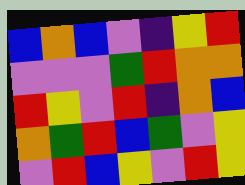[["blue", "orange", "blue", "violet", "indigo", "yellow", "red"], ["violet", "violet", "violet", "green", "red", "orange", "orange"], ["red", "yellow", "violet", "red", "indigo", "orange", "blue"], ["orange", "green", "red", "blue", "green", "violet", "yellow"], ["violet", "red", "blue", "yellow", "violet", "red", "yellow"]]